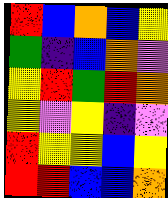[["red", "blue", "orange", "blue", "yellow"], ["green", "indigo", "blue", "orange", "violet"], ["yellow", "red", "green", "red", "orange"], ["yellow", "violet", "yellow", "indigo", "violet"], ["red", "yellow", "yellow", "blue", "yellow"], ["red", "red", "blue", "blue", "orange"]]